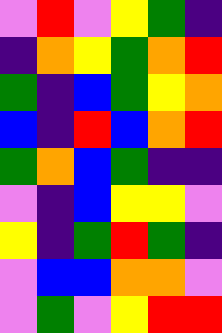[["violet", "red", "violet", "yellow", "green", "indigo"], ["indigo", "orange", "yellow", "green", "orange", "red"], ["green", "indigo", "blue", "green", "yellow", "orange"], ["blue", "indigo", "red", "blue", "orange", "red"], ["green", "orange", "blue", "green", "indigo", "indigo"], ["violet", "indigo", "blue", "yellow", "yellow", "violet"], ["yellow", "indigo", "green", "red", "green", "indigo"], ["violet", "blue", "blue", "orange", "orange", "violet"], ["violet", "green", "violet", "yellow", "red", "red"]]